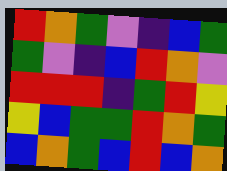[["red", "orange", "green", "violet", "indigo", "blue", "green"], ["green", "violet", "indigo", "blue", "red", "orange", "violet"], ["red", "red", "red", "indigo", "green", "red", "yellow"], ["yellow", "blue", "green", "green", "red", "orange", "green"], ["blue", "orange", "green", "blue", "red", "blue", "orange"]]